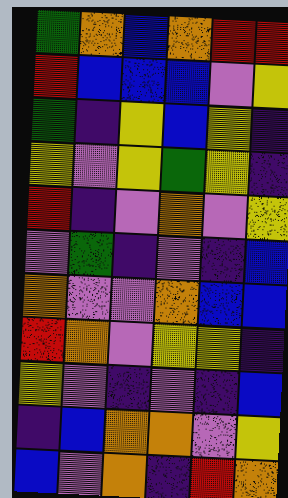[["green", "orange", "blue", "orange", "red", "red"], ["red", "blue", "blue", "blue", "violet", "yellow"], ["green", "indigo", "yellow", "blue", "yellow", "indigo"], ["yellow", "violet", "yellow", "green", "yellow", "indigo"], ["red", "indigo", "violet", "orange", "violet", "yellow"], ["violet", "green", "indigo", "violet", "indigo", "blue"], ["orange", "violet", "violet", "orange", "blue", "blue"], ["red", "orange", "violet", "yellow", "yellow", "indigo"], ["yellow", "violet", "indigo", "violet", "indigo", "blue"], ["indigo", "blue", "orange", "orange", "violet", "yellow"], ["blue", "violet", "orange", "indigo", "red", "orange"]]